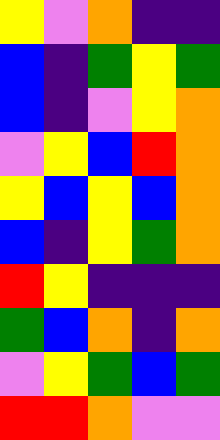[["yellow", "violet", "orange", "indigo", "indigo"], ["blue", "indigo", "green", "yellow", "green"], ["blue", "indigo", "violet", "yellow", "orange"], ["violet", "yellow", "blue", "red", "orange"], ["yellow", "blue", "yellow", "blue", "orange"], ["blue", "indigo", "yellow", "green", "orange"], ["red", "yellow", "indigo", "indigo", "indigo"], ["green", "blue", "orange", "indigo", "orange"], ["violet", "yellow", "green", "blue", "green"], ["red", "red", "orange", "violet", "violet"]]